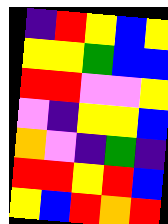[["indigo", "red", "yellow", "blue", "yellow"], ["yellow", "yellow", "green", "blue", "blue"], ["red", "red", "violet", "violet", "yellow"], ["violet", "indigo", "yellow", "yellow", "blue"], ["orange", "violet", "indigo", "green", "indigo"], ["red", "red", "yellow", "red", "blue"], ["yellow", "blue", "red", "orange", "red"]]